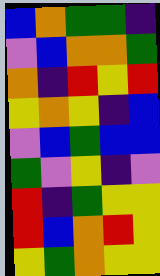[["blue", "orange", "green", "green", "indigo"], ["violet", "blue", "orange", "orange", "green"], ["orange", "indigo", "red", "yellow", "red"], ["yellow", "orange", "yellow", "indigo", "blue"], ["violet", "blue", "green", "blue", "blue"], ["green", "violet", "yellow", "indigo", "violet"], ["red", "indigo", "green", "yellow", "yellow"], ["red", "blue", "orange", "red", "yellow"], ["yellow", "green", "orange", "yellow", "yellow"]]